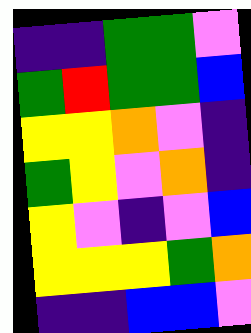[["indigo", "indigo", "green", "green", "violet"], ["green", "red", "green", "green", "blue"], ["yellow", "yellow", "orange", "violet", "indigo"], ["green", "yellow", "violet", "orange", "indigo"], ["yellow", "violet", "indigo", "violet", "blue"], ["yellow", "yellow", "yellow", "green", "orange"], ["indigo", "indigo", "blue", "blue", "violet"]]